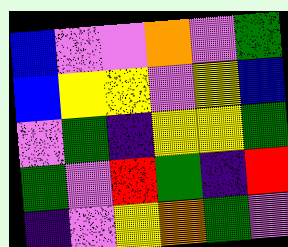[["blue", "violet", "violet", "orange", "violet", "green"], ["blue", "yellow", "yellow", "violet", "yellow", "blue"], ["violet", "green", "indigo", "yellow", "yellow", "green"], ["green", "violet", "red", "green", "indigo", "red"], ["indigo", "violet", "yellow", "orange", "green", "violet"]]